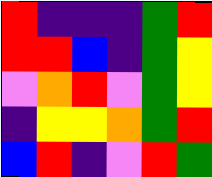[["red", "indigo", "indigo", "indigo", "green", "red"], ["red", "red", "blue", "indigo", "green", "yellow"], ["violet", "orange", "red", "violet", "green", "yellow"], ["indigo", "yellow", "yellow", "orange", "green", "red"], ["blue", "red", "indigo", "violet", "red", "green"]]